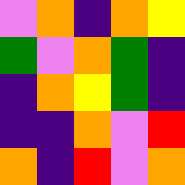[["violet", "orange", "indigo", "orange", "yellow"], ["green", "violet", "orange", "green", "indigo"], ["indigo", "orange", "yellow", "green", "indigo"], ["indigo", "indigo", "orange", "violet", "red"], ["orange", "indigo", "red", "violet", "orange"]]